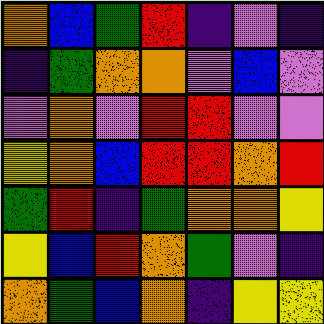[["orange", "blue", "green", "red", "indigo", "violet", "indigo"], ["indigo", "green", "orange", "orange", "violet", "blue", "violet"], ["violet", "orange", "violet", "red", "red", "violet", "violet"], ["yellow", "orange", "blue", "red", "red", "orange", "red"], ["green", "red", "indigo", "green", "orange", "orange", "yellow"], ["yellow", "blue", "red", "orange", "green", "violet", "indigo"], ["orange", "green", "blue", "orange", "indigo", "yellow", "yellow"]]